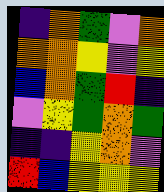[["indigo", "orange", "green", "violet", "orange"], ["orange", "orange", "yellow", "violet", "yellow"], ["blue", "orange", "green", "red", "indigo"], ["violet", "yellow", "green", "orange", "green"], ["indigo", "indigo", "yellow", "orange", "violet"], ["red", "blue", "yellow", "yellow", "yellow"]]